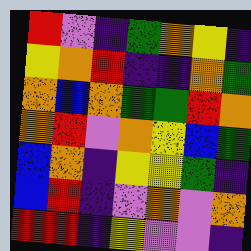[["red", "violet", "indigo", "green", "orange", "yellow", "indigo"], ["yellow", "orange", "red", "indigo", "indigo", "orange", "green"], ["orange", "blue", "orange", "green", "green", "red", "orange"], ["orange", "red", "violet", "orange", "yellow", "blue", "green"], ["blue", "orange", "indigo", "yellow", "yellow", "green", "indigo"], ["blue", "red", "indigo", "violet", "orange", "violet", "orange"], ["red", "red", "indigo", "yellow", "violet", "violet", "indigo"]]